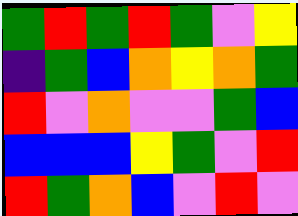[["green", "red", "green", "red", "green", "violet", "yellow"], ["indigo", "green", "blue", "orange", "yellow", "orange", "green"], ["red", "violet", "orange", "violet", "violet", "green", "blue"], ["blue", "blue", "blue", "yellow", "green", "violet", "red"], ["red", "green", "orange", "blue", "violet", "red", "violet"]]